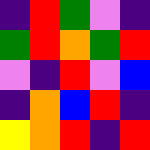[["indigo", "red", "green", "violet", "indigo"], ["green", "red", "orange", "green", "red"], ["violet", "indigo", "red", "violet", "blue"], ["indigo", "orange", "blue", "red", "indigo"], ["yellow", "orange", "red", "indigo", "red"]]